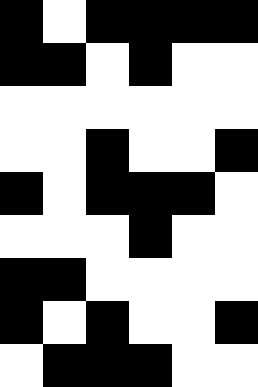[["black", "white", "black", "black", "black", "black"], ["black", "black", "white", "black", "white", "white"], ["white", "white", "white", "white", "white", "white"], ["white", "white", "black", "white", "white", "black"], ["black", "white", "black", "black", "black", "white"], ["white", "white", "white", "black", "white", "white"], ["black", "black", "white", "white", "white", "white"], ["black", "white", "black", "white", "white", "black"], ["white", "black", "black", "black", "white", "white"]]